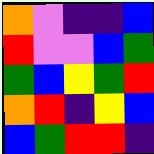[["orange", "violet", "indigo", "indigo", "blue"], ["red", "violet", "violet", "blue", "green"], ["green", "blue", "yellow", "green", "red"], ["orange", "red", "indigo", "yellow", "blue"], ["blue", "green", "red", "red", "indigo"]]